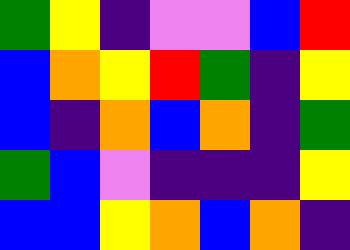[["green", "yellow", "indigo", "violet", "violet", "blue", "red"], ["blue", "orange", "yellow", "red", "green", "indigo", "yellow"], ["blue", "indigo", "orange", "blue", "orange", "indigo", "green"], ["green", "blue", "violet", "indigo", "indigo", "indigo", "yellow"], ["blue", "blue", "yellow", "orange", "blue", "orange", "indigo"]]